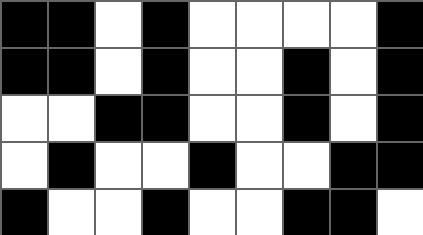[["black", "black", "white", "black", "white", "white", "white", "white", "black"], ["black", "black", "white", "black", "white", "white", "black", "white", "black"], ["white", "white", "black", "black", "white", "white", "black", "white", "black"], ["white", "black", "white", "white", "black", "white", "white", "black", "black"], ["black", "white", "white", "black", "white", "white", "black", "black", "white"]]